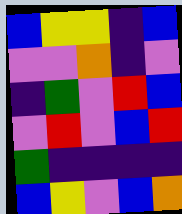[["blue", "yellow", "yellow", "indigo", "blue"], ["violet", "violet", "orange", "indigo", "violet"], ["indigo", "green", "violet", "red", "blue"], ["violet", "red", "violet", "blue", "red"], ["green", "indigo", "indigo", "indigo", "indigo"], ["blue", "yellow", "violet", "blue", "orange"]]